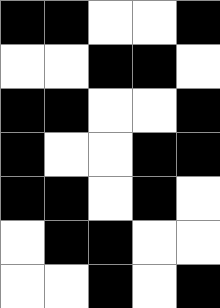[["black", "black", "white", "white", "black"], ["white", "white", "black", "black", "white"], ["black", "black", "white", "white", "black"], ["black", "white", "white", "black", "black"], ["black", "black", "white", "black", "white"], ["white", "black", "black", "white", "white"], ["white", "white", "black", "white", "black"]]